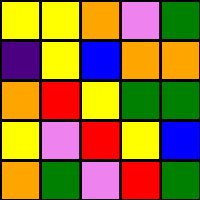[["yellow", "yellow", "orange", "violet", "green"], ["indigo", "yellow", "blue", "orange", "orange"], ["orange", "red", "yellow", "green", "green"], ["yellow", "violet", "red", "yellow", "blue"], ["orange", "green", "violet", "red", "green"]]